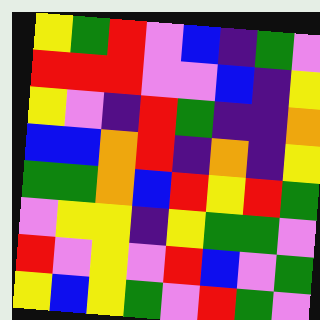[["yellow", "green", "red", "violet", "blue", "indigo", "green", "violet"], ["red", "red", "red", "violet", "violet", "blue", "indigo", "yellow"], ["yellow", "violet", "indigo", "red", "green", "indigo", "indigo", "orange"], ["blue", "blue", "orange", "red", "indigo", "orange", "indigo", "yellow"], ["green", "green", "orange", "blue", "red", "yellow", "red", "green"], ["violet", "yellow", "yellow", "indigo", "yellow", "green", "green", "violet"], ["red", "violet", "yellow", "violet", "red", "blue", "violet", "green"], ["yellow", "blue", "yellow", "green", "violet", "red", "green", "violet"]]